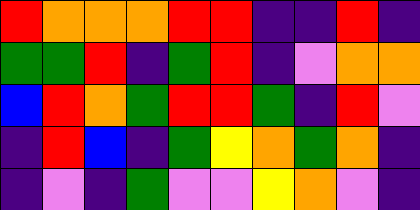[["red", "orange", "orange", "orange", "red", "red", "indigo", "indigo", "red", "indigo"], ["green", "green", "red", "indigo", "green", "red", "indigo", "violet", "orange", "orange"], ["blue", "red", "orange", "green", "red", "red", "green", "indigo", "red", "violet"], ["indigo", "red", "blue", "indigo", "green", "yellow", "orange", "green", "orange", "indigo"], ["indigo", "violet", "indigo", "green", "violet", "violet", "yellow", "orange", "violet", "indigo"]]